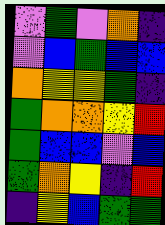[["violet", "green", "violet", "orange", "indigo"], ["violet", "blue", "green", "blue", "blue"], ["orange", "yellow", "yellow", "green", "indigo"], ["green", "orange", "orange", "yellow", "red"], ["green", "blue", "blue", "violet", "blue"], ["green", "orange", "yellow", "indigo", "red"], ["indigo", "yellow", "blue", "green", "green"]]